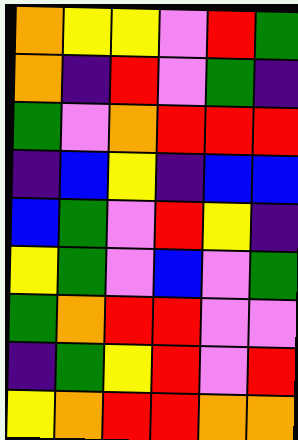[["orange", "yellow", "yellow", "violet", "red", "green"], ["orange", "indigo", "red", "violet", "green", "indigo"], ["green", "violet", "orange", "red", "red", "red"], ["indigo", "blue", "yellow", "indigo", "blue", "blue"], ["blue", "green", "violet", "red", "yellow", "indigo"], ["yellow", "green", "violet", "blue", "violet", "green"], ["green", "orange", "red", "red", "violet", "violet"], ["indigo", "green", "yellow", "red", "violet", "red"], ["yellow", "orange", "red", "red", "orange", "orange"]]